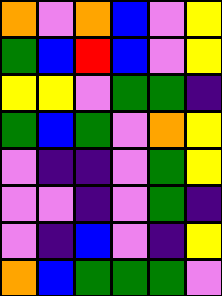[["orange", "violet", "orange", "blue", "violet", "yellow"], ["green", "blue", "red", "blue", "violet", "yellow"], ["yellow", "yellow", "violet", "green", "green", "indigo"], ["green", "blue", "green", "violet", "orange", "yellow"], ["violet", "indigo", "indigo", "violet", "green", "yellow"], ["violet", "violet", "indigo", "violet", "green", "indigo"], ["violet", "indigo", "blue", "violet", "indigo", "yellow"], ["orange", "blue", "green", "green", "green", "violet"]]